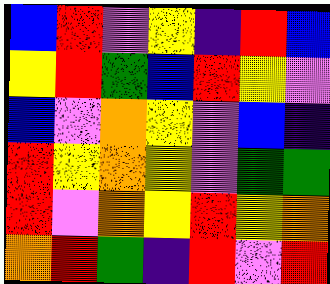[["blue", "red", "violet", "yellow", "indigo", "red", "blue"], ["yellow", "red", "green", "blue", "red", "yellow", "violet"], ["blue", "violet", "orange", "yellow", "violet", "blue", "indigo"], ["red", "yellow", "orange", "yellow", "violet", "green", "green"], ["red", "violet", "orange", "yellow", "red", "yellow", "orange"], ["orange", "red", "green", "indigo", "red", "violet", "red"]]